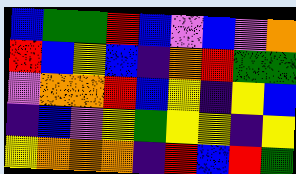[["blue", "green", "green", "red", "blue", "violet", "blue", "violet", "orange"], ["red", "blue", "yellow", "blue", "indigo", "orange", "red", "green", "green"], ["violet", "orange", "orange", "red", "blue", "yellow", "indigo", "yellow", "blue"], ["indigo", "blue", "violet", "yellow", "green", "yellow", "yellow", "indigo", "yellow"], ["yellow", "orange", "orange", "orange", "indigo", "red", "blue", "red", "green"]]